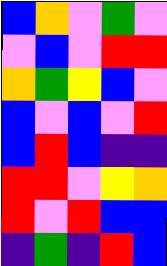[["blue", "orange", "violet", "green", "violet"], ["violet", "blue", "violet", "red", "red"], ["orange", "green", "yellow", "blue", "violet"], ["blue", "violet", "blue", "violet", "red"], ["blue", "red", "blue", "indigo", "indigo"], ["red", "red", "violet", "yellow", "orange"], ["red", "violet", "red", "blue", "blue"], ["indigo", "green", "indigo", "red", "blue"]]